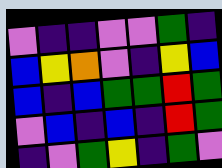[["violet", "indigo", "indigo", "violet", "violet", "green", "indigo"], ["blue", "yellow", "orange", "violet", "indigo", "yellow", "blue"], ["blue", "indigo", "blue", "green", "green", "red", "green"], ["violet", "blue", "indigo", "blue", "indigo", "red", "green"], ["indigo", "violet", "green", "yellow", "indigo", "green", "violet"]]